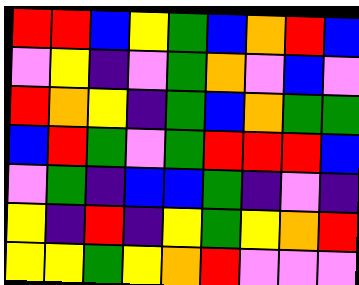[["red", "red", "blue", "yellow", "green", "blue", "orange", "red", "blue"], ["violet", "yellow", "indigo", "violet", "green", "orange", "violet", "blue", "violet"], ["red", "orange", "yellow", "indigo", "green", "blue", "orange", "green", "green"], ["blue", "red", "green", "violet", "green", "red", "red", "red", "blue"], ["violet", "green", "indigo", "blue", "blue", "green", "indigo", "violet", "indigo"], ["yellow", "indigo", "red", "indigo", "yellow", "green", "yellow", "orange", "red"], ["yellow", "yellow", "green", "yellow", "orange", "red", "violet", "violet", "violet"]]